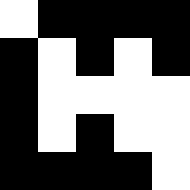[["white", "black", "black", "black", "black"], ["black", "white", "black", "white", "black"], ["black", "white", "white", "white", "white"], ["black", "white", "black", "white", "white"], ["black", "black", "black", "black", "white"]]